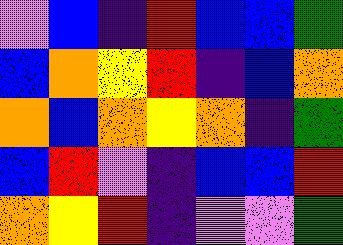[["violet", "blue", "indigo", "red", "blue", "blue", "green"], ["blue", "orange", "yellow", "red", "indigo", "blue", "orange"], ["orange", "blue", "orange", "yellow", "orange", "indigo", "green"], ["blue", "red", "violet", "indigo", "blue", "blue", "red"], ["orange", "yellow", "red", "indigo", "violet", "violet", "green"]]